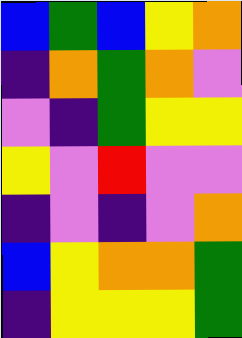[["blue", "green", "blue", "yellow", "orange"], ["indigo", "orange", "green", "orange", "violet"], ["violet", "indigo", "green", "yellow", "yellow"], ["yellow", "violet", "red", "violet", "violet"], ["indigo", "violet", "indigo", "violet", "orange"], ["blue", "yellow", "orange", "orange", "green"], ["indigo", "yellow", "yellow", "yellow", "green"]]